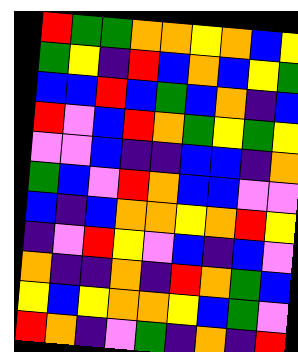[["red", "green", "green", "orange", "orange", "yellow", "orange", "blue", "yellow"], ["green", "yellow", "indigo", "red", "blue", "orange", "blue", "yellow", "green"], ["blue", "blue", "red", "blue", "green", "blue", "orange", "indigo", "blue"], ["red", "violet", "blue", "red", "orange", "green", "yellow", "green", "yellow"], ["violet", "violet", "blue", "indigo", "indigo", "blue", "blue", "indigo", "orange"], ["green", "blue", "violet", "red", "orange", "blue", "blue", "violet", "violet"], ["blue", "indigo", "blue", "orange", "orange", "yellow", "orange", "red", "yellow"], ["indigo", "violet", "red", "yellow", "violet", "blue", "indigo", "blue", "violet"], ["orange", "indigo", "indigo", "orange", "indigo", "red", "orange", "green", "blue"], ["yellow", "blue", "yellow", "orange", "orange", "yellow", "blue", "green", "violet"], ["red", "orange", "indigo", "violet", "green", "indigo", "orange", "indigo", "red"]]